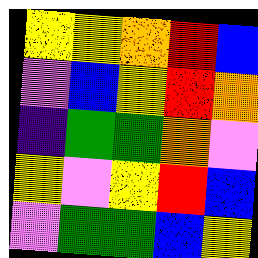[["yellow", "yellow", "orange", "red", "blue"], ["violet", "blue", "yellow", "red", "orange"], ["indigo", "green", "green", "orange", "violet"], ["yellow", "violet", "yellow", "red", "blue"], ["violet", "green", "green", "blue", "yellow"]]